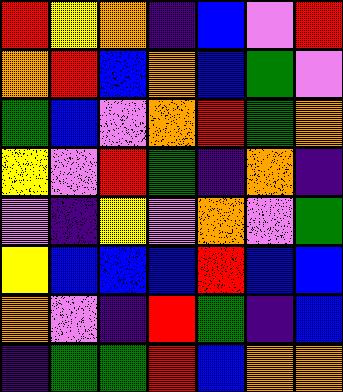[["red", "yellow", "orange", "indigo", "blue", "violet", "red"], ["orange", "red", "blue", "orange", "blue", "green", "violet"], ["green", "blue", "violet", "orange", "red", "green", "orange"], ["yellow", "violet", "red", "green", "indigo", "orange", "indigo"], ["violet", "indigo", "yellow", "violet", "orange", "violet", "green"], ["yellow", "blue", "blue", "blue", "red", "blue", "blue"], ["orange", "violet", "indigo", "red", "green", "indigo", "blue"], ["indigo", "green", "green", "red", "blue", "orange", "orange"]]